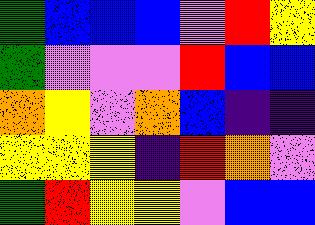[["green", "blue", "blue", "blue", "violet", "red", "yellow"], ["green", "violet", "violet", "violet", "red", "blue", "blue"], ["orange", "yellow", "violet", "orange", "blue", "indigo", "indigo"], ["yellow", "yellow", "yellow", "indigo", "red", "orange", "violet"], ["green", "red", "yellow", "yellow", "violet", "blue", "blue"]]